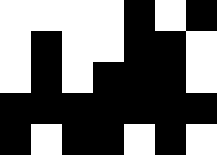[["white", "white", "white", "white", "black", "white", "black"], ["white", "black", "white", "white", "black", "black", "white"], ["white", "black", "white", "black", "black", "black", "white"], ["black", "black", "black", "black", "black", "black", "black"], ["black", "white", "black", "black", "white", "black", "white"]]